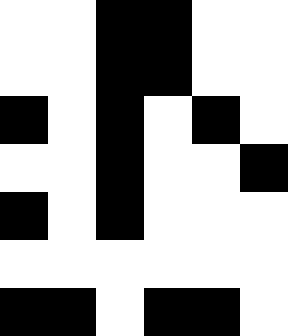[["white", "white", "black", "black", "white", "white"], ["white", "white", "black", "black", "white", "white"], ["black", "white", "black", "white", "black", "white"], ["white", "white", "black", "white", "white", "black"], ["black", "white", "black", "white", "white", "white"], ["white", "white", "white", "white", "white", "white"], ["black", "black", "white", "black", "black", "white"]]